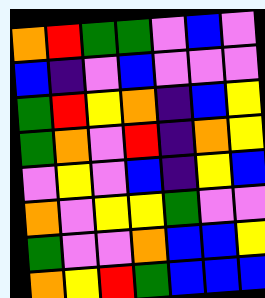[["orange", "red", "green", "green", "violet", "blue", "violet"], ["blue", "indigo", "violet", "blue", "violet", "violet", "violet"], ["green", "red", "yellow", "orange", "indigo", "blue", "yellow"], ["green", "orange", "violet", "red", "indigo", "orange", "yellow"], ["violet", "yellow", "violet", "blue", "indigo", "yellow", "blue"], ["orange", "violet", "yellow", "yellow", "green", "violet", "violet"], ["green", "violet", "violet", "orange", "blue", "blue", "yellow"], ["orange", "yellow", "red", "green", "blue", "blue", "blue"]]